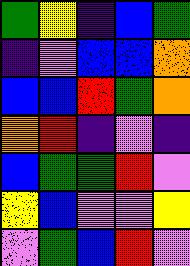[["green", "yellow", "indigo", "blue", "green"], ["indigo", "violet", "blue", "blue", "orange"], ["blue", "blue", "red", "green", "orange"], ["orange", "red", "indigo", "violet", "indigo"], ["blue", "green", "green", "red", "violet"], ["yellow", "blue", "violet", "violet", "yellow"], ["violet", "green", "blue", "red", "violet"]]